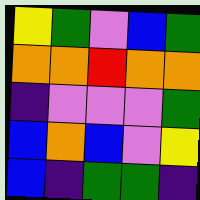[["yellow", "green", "violet", "blue", "green"], ["orange", "orange", "red", "orange", "orange"], ["indigo", "violet", "violet", "violet", "green"], ["blue", "orange", "blue", "violet", "yellow"], ["blue", "indigo", "green", "green", "indigo"]]